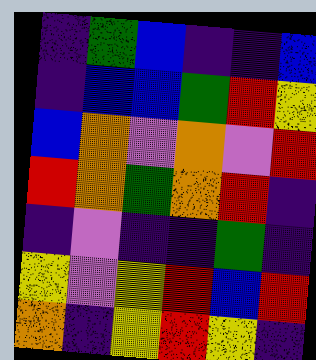[["indigo", "green", "blue", "indigo", "indigo", "blue"], ["indigo", "blue", "blue", "green", "red", "yellow"], ["blue", "orange", "violet", "orange", "violet", "red"], ["red", "orange", "green", "orange", "red", "indigo"], ["indigo", "violet", "indigo", "indigo", "green", "indigo"], ["yellow", "violet", "yellow", "red", "blue", "red"], ["orange", "indigo", "yellow", "red", "yellow", "indigo"]]